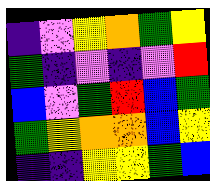[["indigo", "violet", "yellow", "orange", "green", "yellow"], ["green", "indigo", "violet", "indigo", "violet", "red"], ["blue", "violet", "green", "red", "blue", "green"], ["green", "yellow", "orange", "orange", "blue", "yellow"], ["indigo", "indigo", "yellow", "yellow", "green", "blue"]]